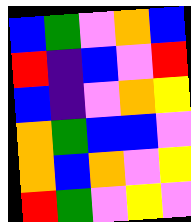[["blue", "green", "violet", "orange", "blue"], ["red", "indigo", "blue", "violet", "red"], ["blue", "indigo", "violet", "orange", "yellow"], ["orange", "green", "blue", "blue", "violet"], ["orange", "blue", "orange", "violet", "yellow"], ["red", "green", "violet", "yellow", "violet"]]